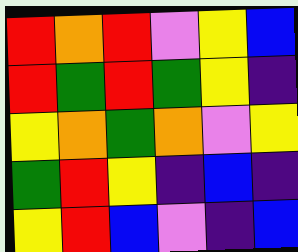[["red", "orange", "red", "violet", "yellow", "blue"], ["red", "green", "red", "green", "yellow", "indigo"], ["yellow", "orange", "green", "orange", "violet", "yellow"], ["green", "red", "yellow", "indigo", "blue", "indigo"], ["yellow", "red", "blue", "violet", "indigo", "blue"]]